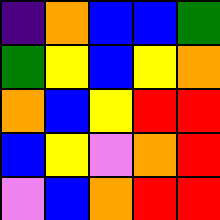[["indigo", "orange", "blue", "blue", "green"], ["green", "yellow", "blue", "yellow", "orange"], ["orange", "blue", "yellow", "red", "red"], ["blue", "yellow", "violet", "orange", "red"], ["violet", "blue", "orange", "red", "red"]]